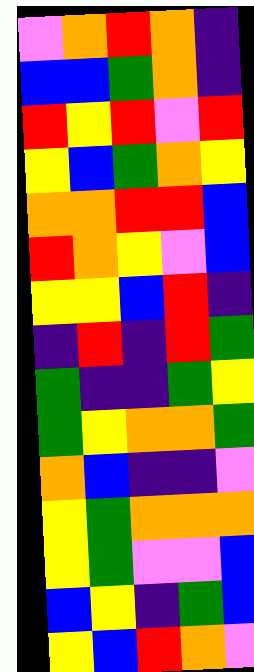[["violet", "orange", "red", "orange", "indigo"], ["blue", "blue", "green", "orange", "indigo"], ["red", "yellow", "red", "violet", "red"], ["yellow", "blue", "green", "orange", "yellow"], ["orange", "orange", "red", "red", "blue"], ["red", "orange", "yellow", "violet", "blue"], ["yellow", "yellow", "blue", "red", "indigo"], ["indigo", "red", "indigo", "red", "green"], ["green", "indigo", "indigo", "green", "yellow"], ["green", "yellow", "orange", "orange", "green"], ["orange", "blue", "indigo", "indigo", "violet"], ["yellow", "green", "orange", "orange", "orange"], ["yellow", "green", "violet", "violet", "blue"], ["blue", "yellow", "indigo", "green", "blue"], ["yellow", "blue", "red", "orange", "violet"]]